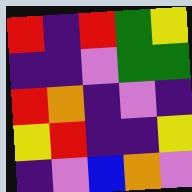[["red", "indigo", "red", "green", "yellow"], ["indigo", "indigo", "violet", "green", "green"], ["red", "orange", "indigo", "violet", "indigo"], ["yellow", "red", "indigo", "indigo", "yellow"], ["indigo", "violet", "blue", "orange", "violet"]]